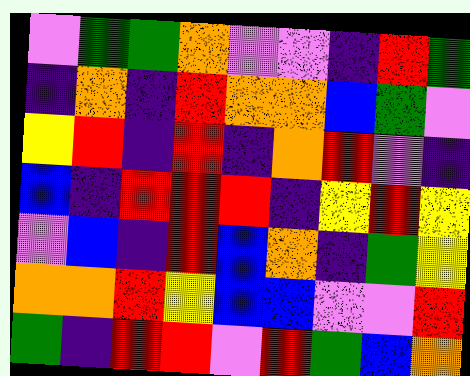[["violet", "green", "green", "orange", "violet", "violet", "indigo", "red", "green"], ["indigo", "orange", "indigo", "red", "orange", "orange", "blue", "green", "violet"], ["yellow", "red", "indigo", "red", "indigo", "orange", "red", "violet", "indigo"], ["blue", "indigo", "red", "red", "red", "indigo", "yellow", "red", "yellow"], ["violet", "blue", "indigo", "red", "blue", "orange", "indigo", "green", "yellow"], ["orange", "orange", "red", "yellow", "blue", "blue", "violet", "violet", "red"], ["green", "indigo", "red", "red", "violet", "red", "green", "blue", "orange"]]